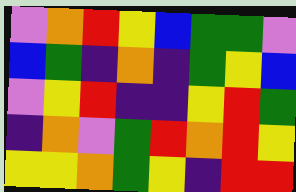[["violet", "orange", "red", "yellow", "blue", "green", "green", "violet"], ["blue", "green", "indigo", "orange", "indigo", "green", "yellow", "blue"], ["violet", "yellow", "red", "indigo", "indigo", "yellow", "red", "green"], ["indigo", "orange", "violet", "green", "red", "orange", "red", "yellow"], ["yellow", "yellow", "orange", "green", "yellow", "indigo", "red", "red"]]